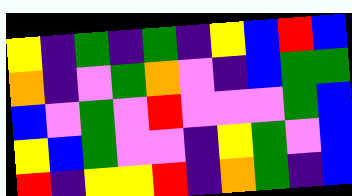[["yellow", "indigo", "green", "indigo", "green", "indigo", "yellow", "blue", "red", "blue"], ["orange", "indigo", "violet", "green", "orange", "violet", "indigo", "blue", "green", "green"], ["blue", "violet", "green", "violet", "red", "violet", "violet", "violet", "green", "blue"], ["yellow", "blue", "green", "violet", "violet", "indigo", "yellow", "green", "violet", "blue"], ["red", "indigo", "yellow", "yellow", "red", "indigo", "orange", "green", "indigo", "blue"]]